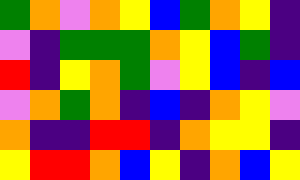[["green", "orange", "violet", "orange", "yellow", "blue", "green", "orange", "yellow", "indigo"], ["violet", "indigo", "green", "green", "green", "orange", "yellow", "blue", "green", "indigo"], ["red", "indigo", "yellow", "orange", "green", "violet", "yellow", "blue", "indigo", "blue"], ["violet", "orange", "green", "orange", "indigo", "blue", "indigo", "orange", "yellow", "violet"], ["orange", "indigo", "indigo", "red", "red", "indigo", "orange", "yellow", "yellow", "indigo"], ["yellow", "red", "red", "orange", "blue", "yellow", "indigo", "orange", "blue", "yellow"]]